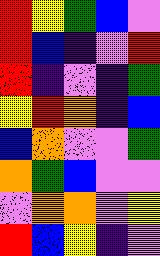[["red", "yellow", "green", "blue", "violet"], ["red", "blue", "indigo", "violet", "red"], ["red", "indigo", "violet", "indigo", "green"], ["yellow", "red", "orange", "indigo", "blue"], ["blue", "orange", "violet", "violet", "green"], ["orange", "green", "blue", "violet", "violet"], ["violet", "orange", "orange", "violet", "yellow"], ["red", "blue", "yellow", "indigo", "violet"]]